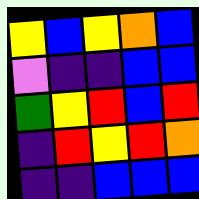[["yellow", "blue", "yellow", "orange", "blue"], ["violet", "indigo", "indigo", "blue", "blue"], ["green", "yellow", "red", "blue", "red"], ["indigo", "red", "yellow", "red", "orange"], ["indigo", "indigo", "blue", "blue", "blue"]]